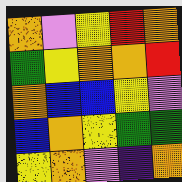[["orange", "violet", "yellow", "red", "orange"], ["green", "yellow", "orange", "orange", "red"], ["orange", "blue", "blue", "yellow", "violet"], ["blue", "orange", "yellow", "green", "green"], ["yellow", "orange", "violet", "indigo", "orange"]]